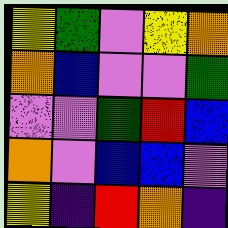[["yellow", "green", "violet", "yellow", "orange"], ["orange", "blue", "violet", "violet", "green"], ["violet", "violet", "green", "red", "blue"], ["orange", "violet", "blue", "blue", "violet"], ["yellow", "indigo", "red", "orange", "indigo"]]